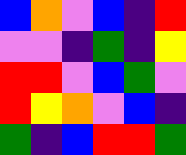[["blue", "orange", "violet", "blue", "indigo", "red"], ["violet", "violet", "indigo", "green", "indigo", "yellow"], ["red", "red", "violet", "blue", "green", "violet"], ["red", "yellow", "orange", "violet", "blue", "indigo"], ["green", "indigo", "blue", "red", "red", "green"]]